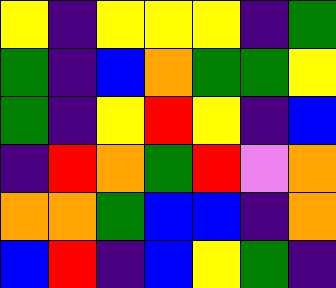[["yellow", "indigo", "yellow", "yellow", "yellow", "indigo", "green"], ["green", "indigo", "blue", "orange", "green", "green", "yellow"], ["green", "indigo", "yellow", "red", "yellow", "indigo", "blue"], ["indigo", "red", "orange", "green", "red", "violet", "orange"], ["orange", "orange", "green", "blue", "blue", "indigo", "orange"], ["blue", "red", "indigo", "blue", "yellow", "green", "indigo"]]